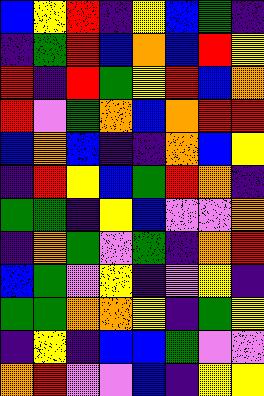[["blue", "yellow", "red", "indigo", "yellow", "blue", "green", "indigo"], ["indigo", "green", "red", "blue", "orange", "blue", "red", "yellow"], ["red", "indigo", "red", "green", "yellow", "red", "blue", "orange"], ["red", "violet", "green", "orange", "blue", "orange", "red", "red"], ["blue", "orange", "blue", "indigo", "indigo", "orange", "blue", "yellow"], ["indigo", "red", "yellow", "blue", "green", "red", "orange", "indigo"], ["green", "green", "indigo", "yellow", "blue", "violet", "violet", "orange"], ["indigo", "orange", "green", "violet", "green", "indigo", "orange", "red"], ["blue", "green", "violet", "yellow", "indigo", "violet", "yellow", "indigo"], ["green", "green", "orange", "orange", "yellow", "indigo", "green", "yellow"], ["indigo", "yellow", "indigo", "blue", "blue", "green", "violet", "violet"], ["orange", "red", "violet", "violet", "blue", "indigo", "yellow", "yellow"]]